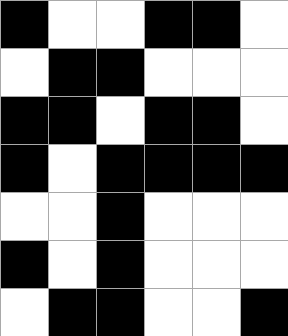[["black", "white", "white", "black", "black", "white"], ["white", "black", "black", "white", "white", "white"], ["black", "black", "white", "black", "black", "white"], ["black", "white", "black", "black", "black", "black"], ["white", "white", "black", "white", "white", "white"], ["black", "white", "black", "white", "white", "white"], ["white", "black", "black", "white", "white", "black"]]